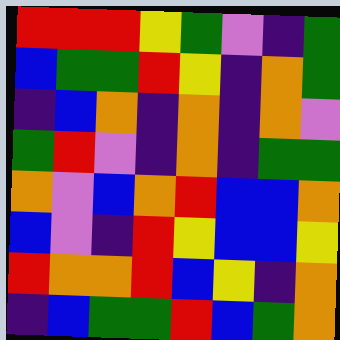[["red", "red", "red", "yellow", "green", "violet", "indigo", "green"], ["blue", "green", "green", "red", "yellow", "indigo", "orange", "green"], ["indigo", "blue", "orange", "indigo", "orange", "indigo", "orange", "violet"], ["green", "red", "violet", "indigo", "orange", "indigo", "green", "green"], ["orange", "violet", "blue", "orange", "red", "blue", "blue", "orange"], ["blue", "violet", "indigo", "red", "yellow", "blue", "blue", "yellow"], ["red", "orange", "orange", "red", "blue", "yellow", "indigo", "orange"], ["indigo", "blue", "green", "green", "red", "blue", "green", "orange"]]